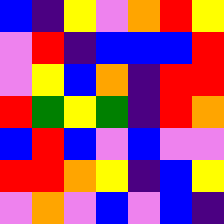[["blue", "indigo", "yellow", "violet", "orange", "red", "yellow"], ["violet", "red", "indigo", "blue", "blue", "blue", "red"], ["violet", "yellow", "blue", "orange", "indigo", "red", "red"], ["red", "green", "yellow", "green", "indigo", "red", "orange"], ["blue", "red", "blue", "violet", "blue", "violet", "violet"], ["red", "red", "orange", "yellow", "indigo", "blue", "yellow"], ["violet", "orange", "violet", "blue", "violet", "blue", "indigo"]]